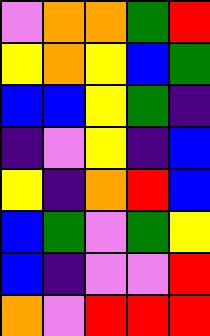[["violet", "orange", "orange", "green", "red"], ["yellow", "orange", "yellow", "blue", "green"], ["blue", "blue", "yellow", "green", "indigo"], ["indigo", "violet", "yellow", "indigo", "blue"], ["yellow", "indigo", "orange", "red", "blue"], ["blue", "green", "violet", "green", "yellow"], ["blue", "indigo", "violet", "violet", "red"], ["orange", "violet", "red", "red", "red"]]